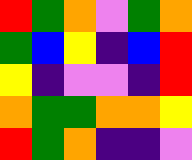[["red", "green", "orange", "violet", "green", "orange"], ["green", "blue", "yellow", "indigo", "blue", "red"], ["yellow", "indigo", "violet", "violet", "indigo", "red"], ["orange", "green", "green", "orange", "orange", "yellow"], ["red", "green", "orange", "indigo", "indigo", "violet"]]